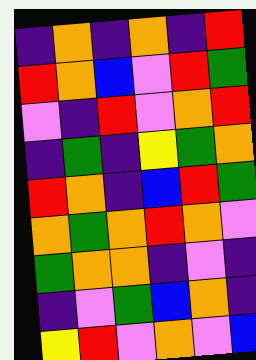[["indigo", "orange", "indigo", "orange", "indigo", "red"], ["red", "orange", "blue", "violet", "red", "green"], ["violet", "indigo", "red", "violet", "orange", "red"], ["indigo", "green", "indigo", "yellow", "green", "orange"], ["red", "orange", "indigo", "blue", "red", "green"], ["orange", "green", "orange", "red", "orange", "violet"], ["green", "orange", "orange", "indigo", "violet", "indigo"], ["indigo", "violet", "green", "blue", "orange", "indigo"], ["yellow", "red", "violet", "orange", "violet", "blue"]]